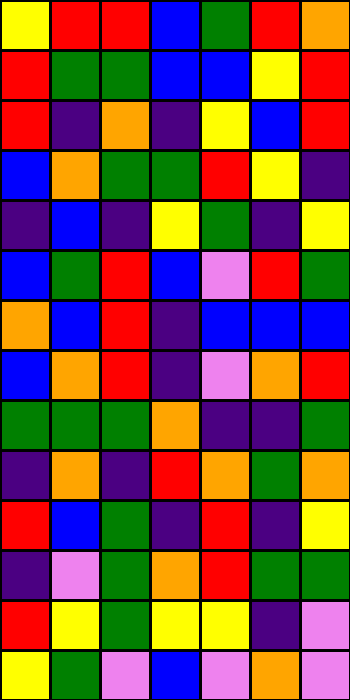[["yellow", "red", "red", "blue", "green", "red", "orange"], ["red", "green", "green", "blue", "blue", "yellow", "red"], ["red", "indigo", "orange", "indigo", "yellow", "blue", "red"], ["blue", "orange", "green", "green", "red", "yellow", "indigo"], ["indigo", "blue", "indigo", "yellow", "green", "indigo", "yellow"], ["blue", "green", "red", "blue", "violet", "red", "green"], ["orange", "blue", "red", "indigo", "blue", "blue", "blue"], ["blue", "orange", "red", "indigo", "violet", "orange", "red"], ["green", "green", "green", "orange", "indigo", "indigo", "green"], ["indigo", "orange", "indigo", "red", "orange", "green", "orange"], ["red", "blue", "green", "indigo", "red", "indigo", "yellow"], ["indigo", "violet", "green", "orange", "red", "green", "green"], ["red", "yellow", "green", "yellow", "yellow", "indigo", "violet"], ["yellow", "green", "violet", "blue", "violet", "orange", "violet"]]